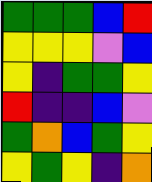[["green", "green", "green", "blue", "red"], ["yellow", "yellow", "yellow", "violet", "blue"], ["yellow", "indigo", "green", "green", "yellow"], ["red", "indigo", "indigo", "blue", "violet"], ["green", "orange", "blue", "green", "yellow"], ["yellow", "green", "yellow", "indigo", "orange"]]